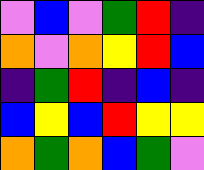[["violet", "blue", "violet", "green", "red", "indigo"], ["orange", "violet", "orange", "yellow", "red", "blue"], ["indigo", "green", "red", "indigo", "blue", "indigo"], ["blue", "yellow", "blue", "red", "yellow", "yellow"], ["orange", "green", "orange", "blue", "green", "violet"]]